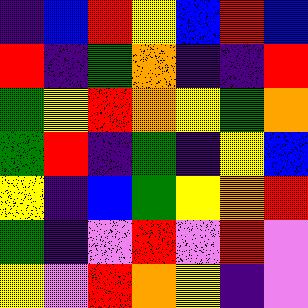[["indigo", "blue", "red", "yellow", "blue", "red", "blue"], ["red", "indigo", "green", "orange", "indigo", "indigo", "red"], ["green", "yellow", "red", "orange", "yellow", "green", "orange"], ["green", "red", "indigo", "green", "indigo", "yellow", "blue"], ["yellow", "indigo", "blue", "green", "yellow", "orange", "red"], ["green", "indigo", "violet", "red", "violet", "red", "violet"], ["yellow", "violet", "red", "orange", "yellow", "indigo", "violet"]]